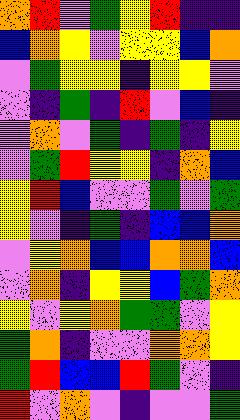[["orange", "red", "violet", "green", "yellow", "red", "indigo", "indigo"], ["blue", "orange", "yellow", "violet", "yellow", "yellow", "blue", "orange"], ["violet", "green", "yellow", "yellow", "indigo", "yellow", "yellow", "violet"], ["violet", "indigo", "green", "indigo", "red", "violet", "blue", "indigo"], ["violet", "orange", "violet", "green", "indigo", "green", "indigo", "yellow"], ["violet", "green", "red", "yellow", "yellow", "indigo", "orange", "blue"], ["yellow", "red", "blue", "violet", "violet", "green", "violet", "green"], ["yellow", "violet", "indigo", "green", "indigo", "blue", "blue", "orange"], ["violet", "yellow", "orange", "blue", "blue", "orange", "orange", "blue"], ["violet", "orange", "indigo", "yellow", "yellow", "blue", "green", "orange"], ["yellow", "violet", "yellow", "orange", "green", "green", "violet", "yellow"], ["green", "orange", "indigo", "violet", "violet", "orange", "orange", "yellow"], ["green", "red", "blue", "blue", "red", "green", "violet", "indigo"], ["red", "violet", "orange", "violet", "indigo", "violet", "violet", "green"]]